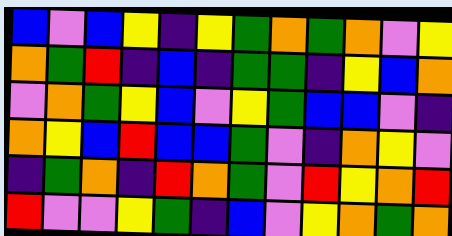[["blue", "violet", "blue", "yellow", "indigo", "yellow", "green", "orange", "green", "orange", "violet", "yellow"], ["orange", "green", "red", "indigo", "blue", "indigo", "green", "green", "indigo", "yellow", "blue", "orange"], ["violet", "orange", "green", "yellow", "blue", "violet", "yellow", "green", "blue", "blue", "violet", "indigo"], ["orange", "yellow", "blue", "red", "blue", "blue", "green", "violet", "indigo", "orange", "yellow", "violet"], ["indigo", "green", "orange", "indigo", "red", "orange", "green", "violet", "red", "yellow", "orange", "red"], ["red", "violet", "violet", "yellow", "green", "indigo", "blue", "violet", "yellow", "orange", "green", "orange"]]